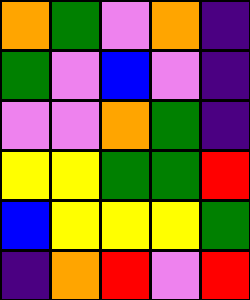[["orange", "green", "violet", "orange", "indigo"], ["green", "violet", "blue", "violet", "indigo"], ["violet", "violet", "orange", "green", "indigo"], ["yellow", "yellow", "green", "green", "red"], ["blue", "yellow", "yellow", "yellow", "green"], ["indigo", "orange", "red", "violet", "red"]]